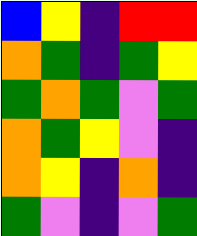[["blue", "yellow", "indigo", "red", "red"], ["orange", "green", "indigo", "green", "yellow"], ["green", "orange", "green", "violet", "green"], ["orange", "green", "yellow", "violet", "indigo"], ["orange", "yellow", "indigo", "orange", "indigo"], ["green", "violet", "indigo", "violet", "green"]]